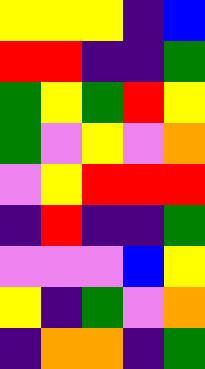[["yellow", "yellow", "yellow", "indigo", "blue"], ["red", "red", "indigo", "indigo", "green"], ["green", "yellow", "green", "red", "yellow"], ["green", "violet", "yellow", "violet", "orange"], ["violet", "yellow", "red", "red", "red"], ["indigo", "red", "indigo", "indigo", "green"], ["violet", "violet", "violet", "blue", "yellow"], ["yellow", "indigo", "green", "violet", "orange"], ["indigo", "orange", "orange", "indigo", "green"]]